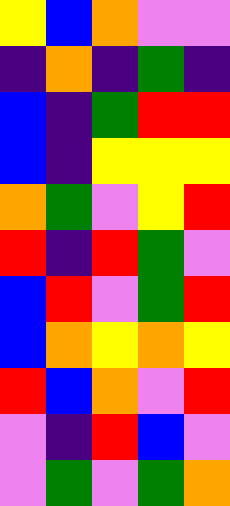[["yellow", "blue", "orange", "violet", "violet"], ["indigo", "orange", "indigo", "green", "indigo"], ["blue", "indigo", "green", "red", "red"], ["blue", "indigo", "yellow", "yellow", "yellow"], ["orange", "green", "violet", "yellow", "red"], ["red", "indigo", "red", "green", "violet"], ["blue", "red", "violet", "green", "red"], ["blue", "orange", "yellow", "orange", "yellow"], ["red", "blue", "orange", "violet", "red"], ["violet", "indigo", "red", "blue", "violet"], ["violet", "green", "violet", "green", "orange"]]